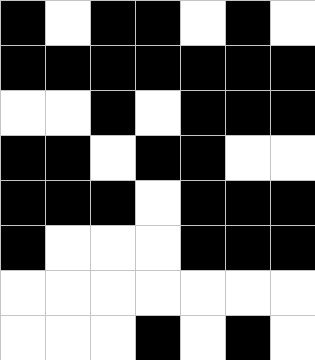[["black", "white", "black", "black", "white", "black", "white"], ["black", "black", "black", "black", "black", "black", "black"], ["white", "white", "black", "white", "black", "black", "black"], ["black", "black", "white", "black", "black", "white", "white"], ["black", "black", "black", "white", "black", "black", "black"], ["black", "white", "white", "white", "black", "black", "black"], ["white", "white", "white", "white", "white", "white", "white"], ["white", "white", "white", "black", "white", "black", "white"]]